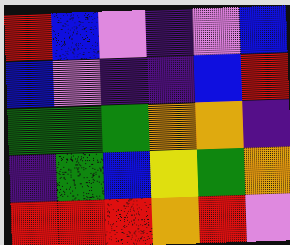[["red", "blue", "violet", "indigo", "violet", "blue"], ["blue", "violet", "indigo", "indigo", "blue", "red"], ["green", "green", "green", "orange", "orange", "indigo"], ["indigo", "green", "blue", "yellow", "green", "orange"], ["red", "red", "red", "orange", "red", "violet"]]